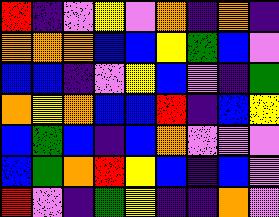[["red", "indigo", "violet", "yellow", "violet", "orange", "indigo", "orange", "indigo"], ["orange", "orange", "orange", "blue", "blue", "yellow", "green", "blue", "violet"], ["blue", "blue", "indigo", "violet", "yellow", "blue", "violet", "indigo", "green"], ["orange", "yellow", "orange", "blue", "blue", "red", "indigo", "blue", "yellow"], ["blue", "green", "blue", "indigo", "blue", "orange", "violet", "violet", "violet"], ["blue", "green", "orange", "red", "yellow", "blue", "indigo", "blue", "violet"], ["red", "violet", "indigo", "green", "yellow", "indigo", "indigo", "orange", "violet"]]